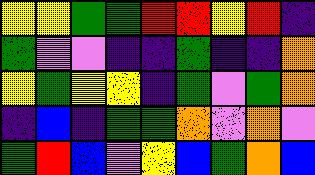[["yellow", "yellow", "green", "green", "red", "red", "yellow", "red", "indigo"], ["green", "violet", "violet", "indigo", "indigo", "green", "indigo", "indigo", "orange"], ["yellow", "green", "yellow", "yellow", "indigo", "green", "violet", "green", "orange"], ["indigo", "blue", "indigo", "green", "green", "orange", "violet", "orange", "violet"], ["green", "red", "blue", "violet", "yellow", "blue", "green", "orange", "blue"]]